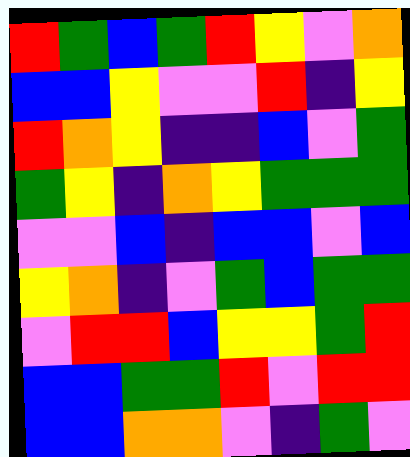[["red", "green", "blue", "green", "red", "yellow", "violet", "orange"], ["blue", "blue", "yellow", "violet", "violet", "red", "indigo", "yellow"], ["red", "orange", "yellow", "indigo", "indigo", "blue", "violet", "green"], ["green", "yellow", "indigo", "orange", "yellow", "green", "green", "green"], ["violet", "violet", "blue", "indigo", "blue", "blue", "violet", "blue"], ["yellow", "orange", "indigo", "violet", "green", "blue", "green", "green"], ["violet", "red", "red", "blue", "yellow", "yellow", "green", "red"], ["blue", "blue", "green", "green", "red", "violet", "red", "red"], ["blue", "blue", "orange", "orange", "violet", "indigo", "green", "violet"]]